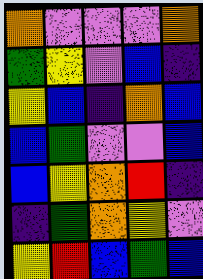[["orange", "violet", "violet", "violet", "orange"], ["green", "yellow", "violet", "blue", "indigo"], ["yellow", "blue", "indigo", "orange", "blue"], ["blue", "green", "violet", "violet", "blue"], ["blue", "yellow", "orange", "red", "indigo"], ["indigo", "green", "orange", "yellow", "violet"], ["yellow", "red", "blue", "green", "blue"]]